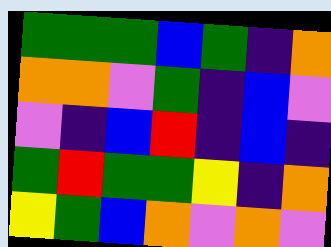[["green", "green", "green", "blue", "green", "indigo", "orange"], ["orange", "orange", "violet", "green", "indigo", "blue", "violet"], ["violet", "indigo", "blue", "red", "indigo", "blue", "indigo"], ["green", "red", "green", "green", "yellow", "indigo", "orange"], ["yellow", "green", "blue", "orange", "violet", "orange", "violet"]]